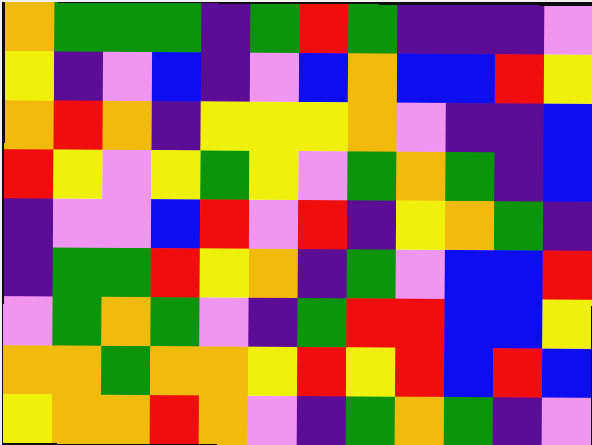[["orange", "green", "green", "green", "indigo", "green", "red", "green", "indigo", "indigo", "indigo", "violet"], ["yellow", "indigo", "violet", "blue", "indigo", "violet", "blue", "orange", "blue", "blue", "red", "yellow"], ["orange", "red", "orange", "indigo", "yellow", "yellow", "yellow", "orange", "violet", "indigo", "indigo", "blue"], ["red", "yellow", "violet", "yellow", "green", "yellow", "violet", "green", "orange", "green", "indigo", "blue"], ["indigo", "violet", "violet", "blue", "red", "violet", "red", "indigo", "yellow", "orange", "green", "indigo"], ["indigo", "green", "green", "red", "yellow", "orange", "indigo", "green", "violet", "blue", "blue", "red"], ["violet", "green", "orange", "green", "violet", "indigo", "green", "red", "red", "blue", "blue", "yellow"], ["orange", "orange", "green", "orange", "orange", "yellow", "red", "yellow", "red", "blue", "red", "blue"], ["yellow", "orange", "orange", "red", "orange", "violet", "indigo", "green", "orange", "green", "indigo", "violet"]]